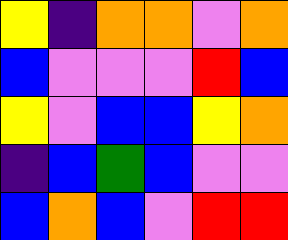[["yellow", "indigo", "orange", "orange", "violet", "orange"], ["blue", "violet", "violet", "violet", "red", "blue"], ["yellow", "violet", "blue", "blue", "yellow", "orange"], ["indigo", "blue", "green", "blue", "violet", "violet"], ["blue", "orange", "blue", "violet", "red", "red"]]